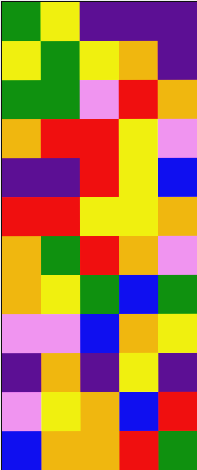[["green", "yellow", "indigo", "indigo", "indigo"], ["yellow", "green", "yellow", "orange", "indigo"], ["green", "green", "violet", "red", "orange"], ["orange", "red", "red", "yellow", "violet"], ["indigo", "indigo", "red", "yellow", "blue"], ["red", "red", "yellow", "yellow", "orange"], ["orange", "green", "red", "orange", "violet"], ["orange", "yellow", "green", "blue", "green"], ["violet", "violet", "blue", "orange", "yellow"], ["indigo", "orange", "indigo", "yellow", "indigo"], ["violet", "yellow", "orange", "blue", "red"], ["blue", "orange", "orange", "red", "green"]]